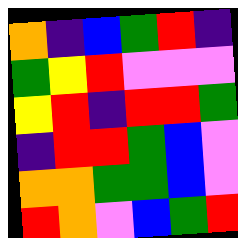[["orange", "indigo", "blue", "green", "red", "indigo"], ["green", "yellow", "red", "violet", "violet", "violet"], ["yellow", "red", "indigo", "red", "red", "green"], ["indigo", "red", "red", "green", "blue", "violet"], ["orange", "orange", "green", "green", "blue", "violet"], ["red", "orange", "violet", "blue", "green", "red"]]